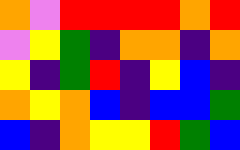[["orange", "violet", "red", "red", "red", "red", "orange", "red"], ["violet", "yellow", "green", "indigo", "orange", "orange", "indigo", "orange"], ["yellow", "indigo", "green", "red", "indigo", "yellow", "blue", "indigo"], ["orange", "yellow", "orange", "blue", "indigo", "blue", "blue", "green"], ["blue", "indigo", "orange", "yellow", "yellow", "red", "green", "blue"]]